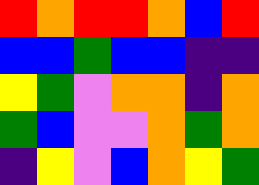[["red", "orange", "red", "red", "orange", "blue", "red"], ["blue", "blue", "green", "blue", "blue", "indigo", "indigo"], ["yellow", "green", "violet", "orange", "orange", "indigo", "orange"], ["green", "blue", "violet", "violet", "orange", "green", "orange"], ["indigo", "yellow", "violet", "blue", "orange", "yellow", "green"]]